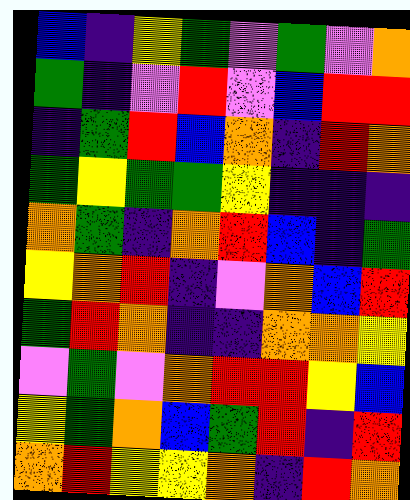[["blue", "indigo", "yellow", "green", "violet", "green", "violet", "orange"], ["green", "indigo", "violet", "red", "violet", "blue", "red", "red"], ["indigo", "green", "red", "blue", "orange", "indigo", "red", "orange"], ["green", "yellow", "green", "green", "yellow", "indigo", "indigo", "indigo"], ["orange", "green", "indigo", "orange", "red", "blue", "indigo", "green"], ["yellow", "orange", "red", "indigo", "violet", "orange", "blue", "red"], ["green", "red", "orange", "indigo", "indigo", "orange", "orange", "yellow"], ["violet", "green", "violet", "orange", "red", "red", "yellow", "blue"], ["yellow", "green", "orange", "blue", "green", "red", "indigo", "red"], ["orange", "red", "yellow", "yellow", "orange", "indigo", "red", "orange"]]